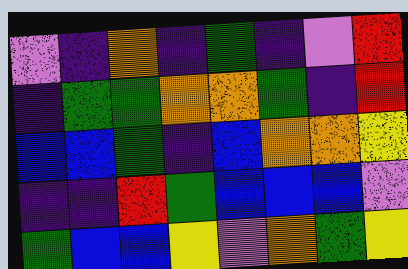[["violet", "indigo", "orange", "indigo", "green", "indigo", "violet", "red"], ["indigo", "green", "green", "orange", "orange", "green", "indigo", "red"], ["blue", "blue", "green", "indigo", "blue", "orange", "orange", "yellow"], ["indigo", "indigo", "red", "green", "blue", "blue", "blue", "violet"], ["green", "blue", "blue", "yellow", "violet", "orange", "green", "yellow"]]